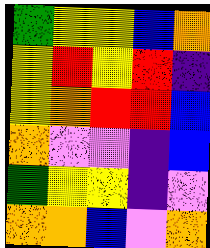[["green", "yellow", "yellow", "blue", "orange"], ["yellow", "red", "yellow", "red", "indigo"], ["yellow", "orange", "red", "red", "blue"], ["orange", "violet", "violet", "indigo", "blue"], ["green", "yellow", "yellow", "indigo", "violet"], ["orange", "orange", "blue", "violet", "orange"]]